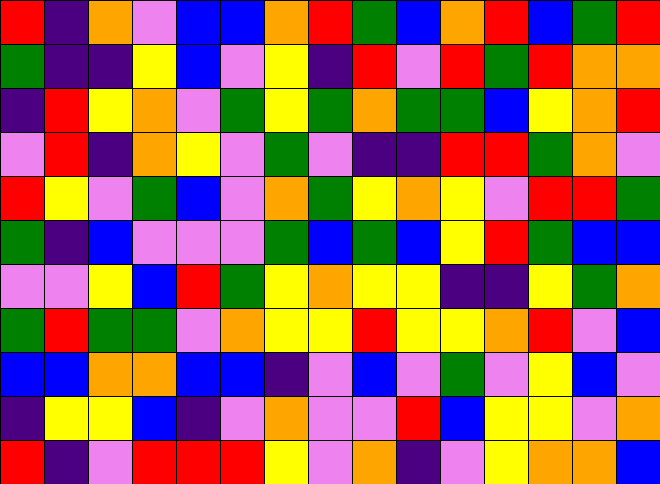[["red", "indigo", "orange", "violet", "blue", "blue", "orange", "red", "green", "blue", "orange", "red", "blue", "green", "red"], ["green", "indigo", "indigo", "yellow", "blue", "violet", "yellow", "indigo", "red", "violet", "red", "green", "red", "orange", "orange"], ["indigo", "red", "yellow", "orange", "violet", "green", "yellow", "green", "orange", "green", "green", "blue", "yellow", "orange", "red"], ["violet", "red", "indigo", "orange", "yellow", "violet", "green", "violet", "indigo", "indigo", "red", "red", "green", "orange", "violet"], ["red", "yellow", "violet", "green", "blue", "violet", "orange", "green", "yellow", "orange", "yellow", "violet", "red", "red", "green"], ["green", "indigo", "blue", "violet", "violet", "violet", "green", "blue", "green", "blue", "yellow", "red", "green", "blue", "blue"], ["violet", "violet", "yellow", "blue", "red", "green", "yellow", "orange", "yellow", "yellow", "indigo", "indigo", "yellow", "green", "orange"], ["green", "red", "green", "green", "violet", "orange", "yellow", "yellow", "red", "yellow", "yellow", "orange", "red", "violet", "blue"], ["blue", "blue", "orange", "orange", "blue", "blue", "indigo", "violet", "blue", "violet", "green", "violet", "yellow", "blue", "violet"], ["indigo", "yellow", "yellow", "blue", "indigo", "violet", "orange", "violet", "violet", "red", "blue", "yellow", "yellow", "violet", "orange"], ["red", "indigo", "violet", "red", "red", "red", "yellow", "violet", "orange", "indigo", "violet", "yellow", "orange", "orange", "blue"]]